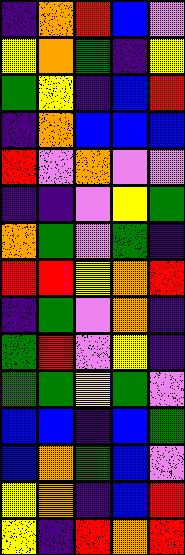[["indigo", "orange", "red", "blue", "violet"], ["yellow", "orange", "green", "indigo", "yellow"], ["green", "yellow", "indigo", "blue", "red"], ["indigo", "orange", "blue", "blue", "blue"], ["red", "violet", "orange", "violet", "violet"], ["indigo", "indigo", "violet", "yellow", "green"], ["orange", "green", "violet", "green", "indigo"], ["red", "red", "yellow", "orange", "red"], ["indigo", "green", "violet", "orange", "indigo"], ["green", "red", "violet", "yellow", "indigo"], ["green", "green", "yellow", "green", "violet"], ["blue", "blue", "indigo", "blue", "green"], ["blue", "orange", "green", "blue", "violet"], ["yellow", "orange", "indigo", "blue", "red"], ["yellow", "indigo", "red", "orange", "red"]]